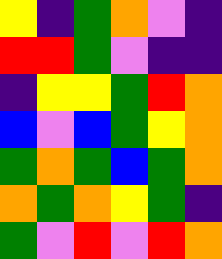[["yellow", "indigo", "green", "orange", "violet", "indigo"], ["red", "red", "green", "violet", "indigo", "indigo"], ["indigo", "yellow", "yellow", "green", "red", "orange"], ["blue", "violet", "blue", "green", "yellow", "orange"], ["green", "orange", "green", "blue", "green", "orange"], ["orange", "green", "orange", "yellow", "green", "indigo"], ["green", "violet", "red", "violet", "red", "orange"]]